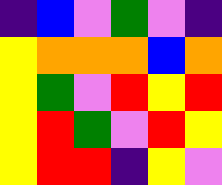[["indigo", "blue", "violet", "green", "violet", "indigo"], ["yellow", "orange", "orange", "orange", "blue", "orange"], ["yellow", "green", "violet", "red", "yellow", "red"], ["yellow", "red", "green", "violet", "red", "yellow"], ["yellow", "red", "red", "indigo", "yellow", "violet"]]